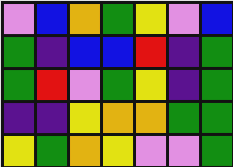[["violet", "blue", "orange", "green", "yellow", "violet", "blue"], ["green", "indigo", "blue", "blue", "red", "indigo", "green"], ["green", "red", "violet", "green", "yellow", "indigo", "green"], ["indigo", "indigo", "yellow", "orange", "orange", "green", "green"], ["yellow", "green", "orange", "yellow", "violet", "violet", "green"]]